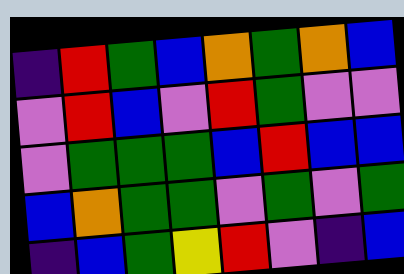[["indigo", "red", "green", "blue", "orange", "green", "orange", "blue"], ["violet", "red", "blue", "violet", "red", "green", "violet", "violet"], ["violet", "green", "green", "green", "blue", "red", "blue", "blue"], ["blue", "orange", "green", "green", "violet", "green", "violet", "green"], ["indigo", "blue", "green", "yellow", "red", "violet", "indigo", "blue"]]